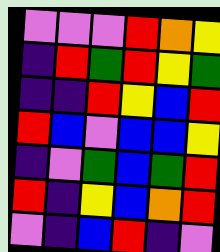[["violet", "violet", "violet", "red", "orange", "yellow"], ["indigo", "red", "green", "red", "yellow", "green"], ["indigo", "indigo", "red", "yellow", "blue", "red"], ["red", "blue", "violet", "blue", "blue", "yellow"], ["indigo", "violet", "green", "blue", "green", "red"], ["red", "indigo", "yellow", "blue", "orange", "red"], ["violet", "indigo", "blue", "red", "indigo", "violet"]]